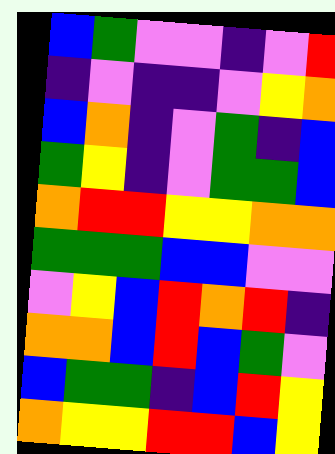[["blue", "green", "violet", "violet", "indigo", "violet", "red"], ["indigo", "violet", "indigo", "indigo", "violet", "yellow", "orange"], ["blue", "orange", "indigo", "violet", "green", "indigo", "blue"], ["green", "yellow", "indigo", "violet", "green", "green", "blue"], ["orange", "red", "red", "yellow", "yellow", "orange", "orange"], ["green", "green", "green", "blue", "blue", "violet", "violet"], ["violet", "yellow", "blue", "red", "orange", "red", "indigo"], ["orange", "orange", "blue", "red", "blue", "green", "violet"], ["blue", "green", "green", "indigo", "blue", "red", "yellow"], ["orange", "yellow", "yellow", "red", "red", "blue", "yellow"]]